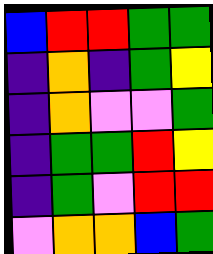[["blue", "red", "red", "green", "green"], ["indigo", "orange", "indigo", "green", "yellow"], ["indigo", "orange", "violet", "violet", "green"], ["indigo", "green", "green", "red", "yellow"], ["indigo", "green", "violet", "red", "red"], ["violet", "orange", "orange", "blue", "green"]]